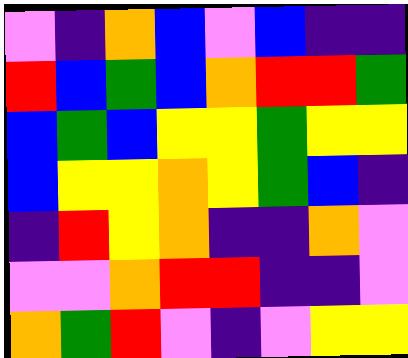[["violet", "indigo", "orange", "blue", "violet", "blue", "indigo", "indigo"], ["red", "blue", "green", "blue", "orange", "red", "red", "green"], ["blue", "green", "blue", "yellow", "yellow", "green", "yellow", "yellow"], ["blue", "yellow", "yellow", "orange", "yellow", "green", "blue", "indigo"], ["indigo", "red", "yellow", "orange", "indigo", "indigo", "orange", "violet"], ["violet", "violet", "orange", "red", "red", "indigo", "indigo", "violet"], ["orange", "green", "red", "violet", "indigo", "violet", "yellow", "yellow"]]